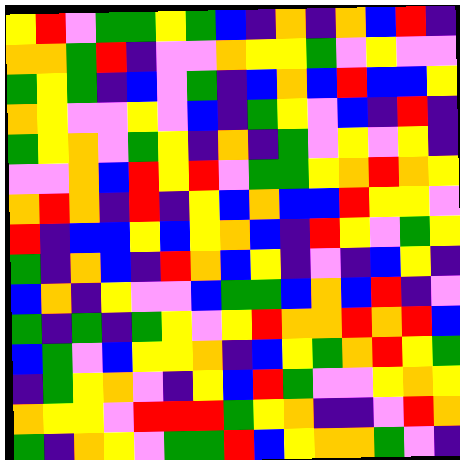[["yellow", "red", "violet", "green", "green", "yellow", "green", "blue", "indigo", "orange", "indigo", "orange", "blue", "red", "indigo"], ["orange", "orange", "green", "red", "indigo", "violet", "violet", "orange", "yellow", "yellow", "green", "violet", "yellow", "violet", "violet"], ["green", "yellow", "green", "indigo", "blue", "violet", "green", "indigo", "blue", "orange", "blue", "red", "blue", "blue", "yellow"], ["orange", "yellow", "violet", "violet", "yellow", "violet", "blue", "indigo", "green", "yellow", "violet", "blue", "indigo", "red", "indigo"], ["green", "yellow", "orange", "violet", "green", "yellow", "indigo", "orange", "indigo", "green", "violet", "yellow", "violet", "yellow", "indigo"], ["violet", "violet", "orange", "blue", "red", "yellow", "red", "violet", "green", "green", "yellow", "orange", "red", "orange", "yellow"], ["orange", "red", "orange", "indigo", "red", "indigo", "yellow", "blue", "orange", "blue", "blue", "red", "yellow", "yellow", "violet"], ["red", "indigo", "blue", "blue", "yellow", "blue", "yellow", "orange", "blue", "indigo", "red", "yellow", "violet", "green", "yellow"], ["green", "indigo", "orange", "blue", "indigo", "red", "orange", "blue", "yellow", "indigo", "violet", "indigo", "blue", "yellow", "indigo"], ["blue", "orange", "indigo", "yellow", "violet", "violet", "blue", "green", "green", "blue", "orange", "blue", "red", "indigo", "violet"], ["green", "indigo", "green", "indigo", "green", "yellow", "violet", "yellow", "red", "orange", "orange", "red", "orange", "red", "blue"], ["blue", "green", "violet", "blue", "yellow", "yellow", "orange", "indigo", "blue", "yellow", "green", "orange", "red", "yellow", "green"], ["indigo", "green", "yellow", "orange", "violet", "indigo", "yellow", "blue", "red", "green", "violet", "violet", "yellow", "orange", "yellow"], ["orange", "yellow", "yellow", "violet", "red", "red", "red", "green", "yellow", "orange", "indigo", "indigo", "violet", "red", "orange"], ["green", "indigo", "orange", "yellow", "violet", "green", "green", "red", "blue", "yellow", "orange", "orange", "green", "violet", "indigo"]]